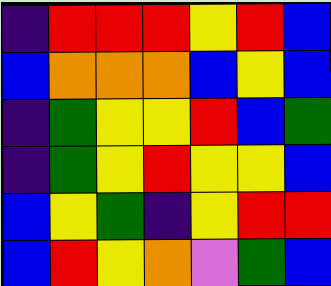[["indigo", "red", "red", "red", "yellow", "red", "blue"], ["blue", "orange", "orange", "orange", "blue", "yellow", "blue"], ["indigo", "green", "yellow", "yellow", "red", "blue", "green"], ["indigo", "green", "yellow", "red", "yellow", "yellow", "blue"], ["blue", "yellow", "green", "indigo", "yellow", "red", "red"], ["blue", "red", "yellow", "orange", "violet", "green", "blue"]]